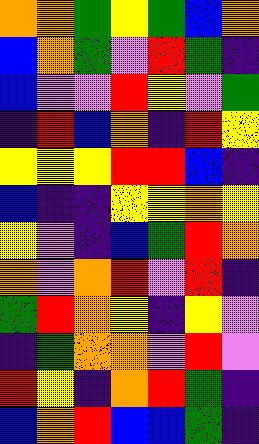[["orange", "orange", "green", "yellow", "green", "blue", "orange"], ["blue", "orange", "green", "violet", "red", "green", "indigo"], ["blue", "violet", "violet", "red", "yellow", "violet", "green"], ["indigo", "red", "blue", "orange", "indigo", "red", "yellow"], ["yellow", "yellow", "yellow", "red", "red", "blue", "indigo"], ["blue", "indigo", "indigo", "yellow", "yellow", "orange", "yellow"], ["yellow", "violet", "indigo", "blue", "green", "red", "orange"], ["orange", "violet", "orange", "red", "violet", "red", "indigo"], ["green", "red", "orange", "yellow", "indigo", "yellow", "violet"], ["indigo", "green", "orange", "orange", "violet", "red", "violet"], ["red", "yellow", "indigo", "orange", "red", "green", "indigo"], ["blue", "orange", "red", "blue", "blue", "green", "indigo"]]